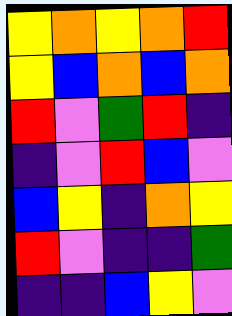[["yellow", "orange", "yellow", "orange", "red"], ["yellow", "blue", "orange", "blue", "orange"], ["red", "violet", "green", "red", "indigo"], ["indigo", "violet", "red", "blue", "violet"], ["blue", "yellow", "indigo", "orange", "yellow"], ["red", "violet", "indigo", "indigo", "green"], ["indigo", "indigo", "blue", "yellow", "violet"]]